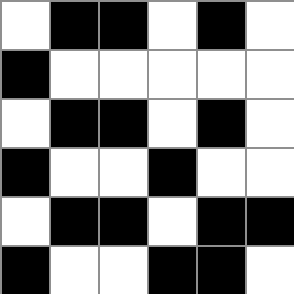[["white", "black", "black", "white", "black", "white"], ["black", "white", "white", "white", "white", "white"], ["white", "black", "black", "white", "black", "white"], ["black", "white", "white", "black", "white", "white"], ["white", "black", "black", "white", "black", "black"], ["black", "white", "white", "black", "black", "white"]]